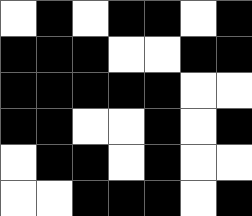[["white", "black", "white", "black", "black", "white", "black"], ["black", "black", "black", "white", "white", "black", "black"], ["black", "black", "black", "black", "black", "white", "white"], ["black", "black", "white", "white", "black", "white", "black"], ["white", "black", "black", "white", "black", "white", "white"], ["white", "white", "black", "black", "black", "white", "black"]]